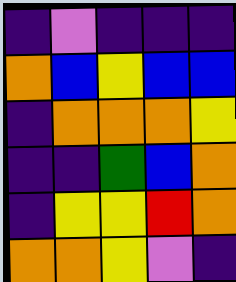[["indigo", "violet", "indigo", "indigo", "indigo"], ["orange", "blue", "yellow", "blue", "blue"], ["indigo", "orange", "orange", "orange", "yellow"], ["indigo", "indigo", "green", "blue", "orange"], ["indigo", "yellow", "yellow", "red", "orange"], ["orange", "orange", "yellow", "violet", "indigo"]]